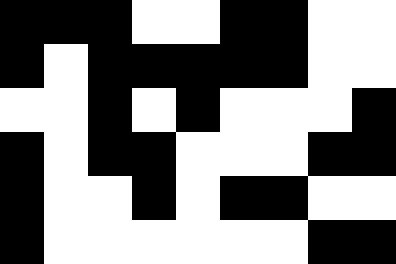[["black", "black", "black", "white", "white", "black", "black", "white", "white"], ["black", "white", "black", "black", "black", "black", "black", "white", "white"], ["white", "white", "black", "white", "black", "white", "white", "white", "black"], ["black", "white", "black", "black", "white", "white", "white", "black", "black"], ["black", "white", "white", "black", "white", "black", "black", "white", "white"], ["black", "white", "white", "white", "white", "white", "white", "black", "black"]]